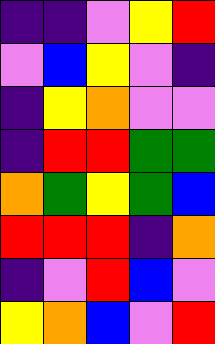[["indigo", "indigo", "violet", "yellow", "red"], ["violet", "blue", "yellow", "violet", "indigo"], ["indigo", "yellow", "orange", "violet", "violet"], ["indigo", "red", "red", "green", "green"], ["orange", "green", "yellow", "green", "blue"], ["red", "red", "red", "indigo", "orange"], ["indigo", "violet", "red", "blue", "violet"], ["yellow", "orange", "blue", "violet", "red"]]